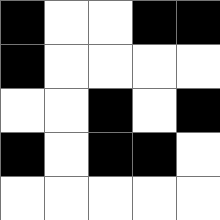[["black", "white", "white", "black", "black"], ["black", "white", "white", "white", "white"], ["white", "white", "black", "white", "black"], ["black", "white", "black", "black", "white"], ["white", "white", "white", "white", "white"]]